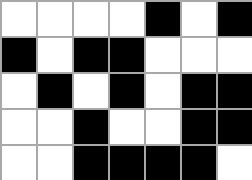[["white", "white", "white", "white", "black", "white", "black"], ["black", "white", "black", "black", "white", "white", "white"], ["white", "black", "white", "black", "white", "black", "black"], ["white", "white", "black", "white", "white", "black", "black"], ["white", "white", "black", "black", "black", "black", "white"]]